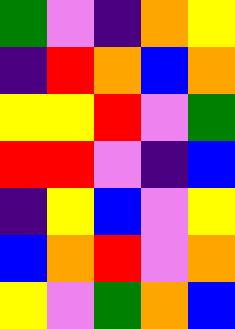[["green", "violet", "indigo", "orange", "yellow"], ["indigo", "red", "orange", "blue", "orange"], ["yellow", "yellow", "red", "violet", "green"], ["red", "red", "violet", "indigo", "blue"], ["indigo", "yellow", "blue", "violet", "yellow"], ["blue", "orange", "red", "violet", "orange"], ["yellow", "violet", "green", "orange", "blue"]]